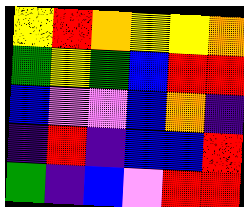[["yellow", "red", "orange", "yellow", "yellow", "orange"], ["green", "yellow", "green", "blue", "red", "red"], ["blue", "violet", "violet", "blue", "orange", "indigo"], ["indigo", "red", "indigo", "blue", "blue", "red"], ["green", "indigo", "blue", "violet", "red", "red"]]